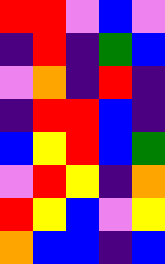[["red", "red", "violet", "blue", "violet"], ["indigo", "red", "indigo", "green", "blue"], ["violet", "orange", "indigo", "red", "indigo"], ["indigo", "red", "red", "blue", "indigo"], ["blue", "yellow", "red", "blue", "green"], ["violet", "red", "yellow", "indigo", "orange"], ["red", "yellow", "blue", "violet", "yellow"], ["orange", "blue", "blue", "indigo", "blue"]]